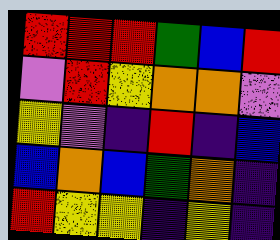[["red", "red", "red", "green", "blue", "red"], ["violet", "red", "yellow", "orange", "orange", "violet"], ["yellow", "violet", "indigo", "red", "indigo", "blue"], ["blue", "orange", "blue", "green", "orange", "indigo"], ["red", "yellow", "yellow", "indigo", "yellow", "indigo"]]